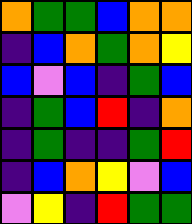[["orange", "green", "green", "blue", "orange", "orange"], ["indigo", "blue", "orange", "green", "orange", "yellow"], ["blue", "violet", "blue", "indigo", "green", "blue"], ["indigo", "green", "blue", "red", "indigo", "orange"], ["indigo", "green", "indigo", "indigo", "green", "red"], ["indigo", "blue", "orange", "yellow", "violet", "blue"], ["violet", "yellow", "indigo", "red", "green", "green"]]